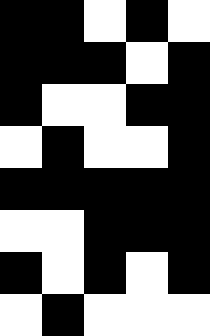[["black", "black", "white", "black", "white"], ["black", "black", "black", "white", "black"], ["black", "white", "white", "black", "black"], ["white", "black", "white", "white", "black"], ["black", "black", "black", "black", "black"], ["white", "white", "black", "black", "black"], ["black", "white", "black", "white", "black"], ["white", "black", "white", "white", "white"]]